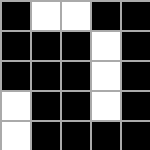[["black", "white", "white", "black", "black"], ["black", "black", "black", "white", "black"], ["black", "black", "black", "white", "black"], ["white", "black", "black", "white", "black"], ["white", "black", "black", "black", "black"]]